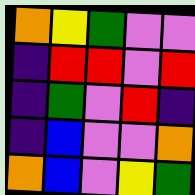[["orange", "yellow", "green", "violet", "violet"], ["indigo", "red", "red", "violet", "red"], ["indigo", "green", "violet", "red", "indigo"], ["indigo", "blue", "violet", "violet", "orange"], ["orange", "blue", "violet", "yellow", "green"]]